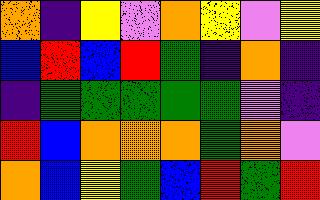[["orange", "indigo", "yellow", "violet", "orange", "yellow", "violet", "yellow"], ["blue", "red", "blue", "red", "green", "indigo", "orange", "indigo"], ["indigo", "green", "green", "green", "green", "green", "violet", "indigo"], ["red", "blue", "orange", "orange", "orange", "green", "orange", "violet"], ["orange", "blue", "yellow", "green", "blue", "red", "green", "red"]]